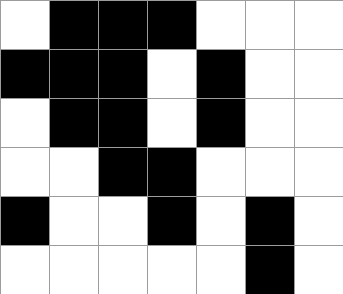[["white", "black", "black", "black", "white", "white", "white"], ["black", "black", "black", "white", "black", "white", "white"], ["white", "black", "black", "white", "black", "white", "white"], ["white", "white", "black", "black", "white", "white", "white"], ["black", "white", "white", "black", "white", "black", "white"], ["white", "white", "white", "white", "white", "black", "white"]]